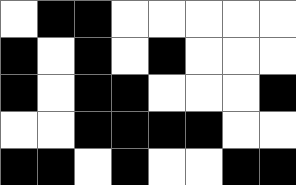[["white", "black", "black", "white", "white", "white", "white", "white"], ["black", "white", "black", "white", "black", "white", "white", "white"], ["black", "white", "black", "black", "white", "white", "white", "black"], ["white", "white", "black", "black", "black", "black", "white", "white"], ["black", "black", "white", "black", "white", "white", "black", "black"]]